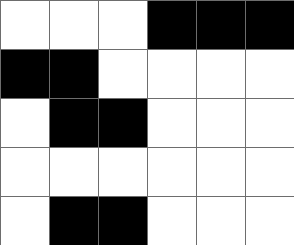[["white", "white", "white", "black", "black", "black"], ["black", "black", "white", "white", "white", "white"], ["white", "black", "black", "white", "white", "white"], ["white", "white", "white", "white", "white", "white"], ["white", "black", "black", "white", "white", "white"]]